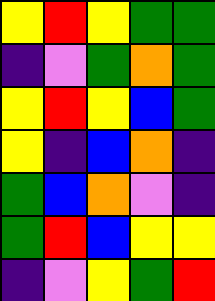[["yellow", "red", "yellow", "green", "green"], ["indigo", "violet", "green", "orange", "green"], ["yellow", "red", "yellow", "blue", "green"], ["yellow", "indigo", "blue", "orange", "indigo"], ["green", "blue", "orange", "violet", "indigo"], ["green", "red", "blue", "yellow", "yellow"], ["indigo", "violet", "yellow", "green", "red"]]